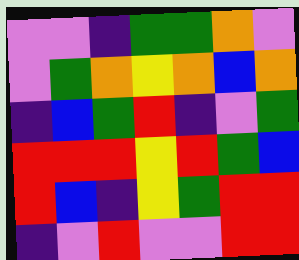[["violet", "violet", "indigo", "green", "green", "orange", "violet"], ["violet", "green", "orange", "yellow", "orange", "blue", "orange"], ["indigo", "blue", "green", "red", "indigo", "violet", "green"], ["red", "red", "red", "yellow", "red", "green", "blue"], ["red", "blue", "indigo", "yellow", "green", "red", "red"], ["indigo", "violet", "red", "violet", "violet", "red", "red"]]